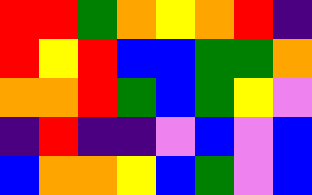[["red", "red", "green", "orange", "yellow", "orange", "red", "indigo"], ["red", "yellow", "red", "blue", "blue", "green", "green", "orange"], ["orange", "orange", "red", "green", "blue", "green", "yellow", "violet"], ["indigo", "red", "indigo", "indigo", "violet", "blue", "violet", "blue"], ["blue", "orange", "orange", "yellow", "blue", "green", "violet", "blue"]]